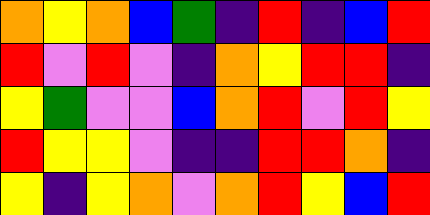[["orange", "yellow", "orange", "blue", "green", "indigo", "red", "indigo", "blue", "red"], ["red", "violet", "red", "violet", "indigo", "orange", "yellow", "red", "red", "indigo"], ["yellow", "green", "violet", "violet", "blue", "orange", "red", "violet", "red", "yellow"], ["red", "yellow", "yellow", "violet", "indigo", "indigo", "red", "red", "orange", "indigo"], ["yellow", "indigo", "yellow", "orange", "violet", "orange", "red", "yellow", "blue", "red"]]